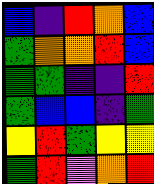[["blue", "indigo", "red", "orange", "blue"], ["green", "orange", "orange", "red", "blue"], ["green", "green", "indigo", "indigo", "red"], ["green", "blue", "blue", "indigo", "green"], ["yellow", "red", "green", "yellow", "yellow"], ["green", "red", "violet", "orange", "red"]]